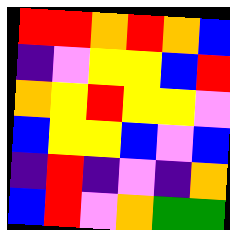[["red", "red", "orange", "red", "orange", "blue"], ["indigo", "violet", "yellow", "yellow", "blue", "red"], ["orange", "yellow", "red", "yellow", "yellow", "violet"], ["blue", "yellow", "yellow", "blue", "violet", "blue"], ["indigo", "red", "indigo", "violet", "indigo", "orange"], ["blue", "red", "violet", "orange", "green", "green"]]